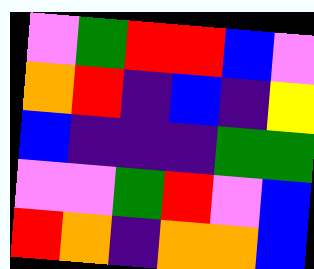[["violet", "green", "red", "red", "blue", "violet"], ["orange", "red", "indigo", "blue", "indigo", "yellow"], ["blue", "indigo", "indigo", "indigo", "green", "green"], ["violet", "violet", "green", "red", "violet", "blue"], ["red", "orange", "indigo", "orange", "orange", "blue"]]